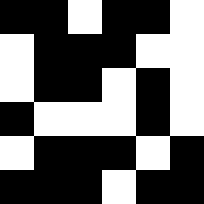[["black", "black", "white", "black", "black", "white"], ["white", "black", "black", "black", "white", "white"], ["white", "black", "black", "white", "black", "white"], ["black", "white", "white", "white", "black", "white"], ["white", "black", "black", "black", "white", "black"], ["black", "black", "black", "white", "black", "black"]]